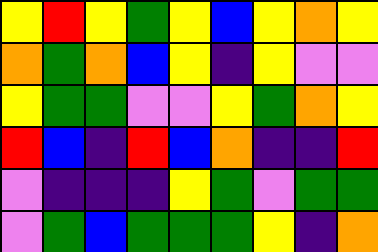[["yellow", "red", "yellow", "green", "yellow", "blue", "yellow", "orange", "yellow"], ["orange", "green", "orange", "blue", "yellow", "indigo", "yellow", "violet", "violet"], ["yellow", "green", "green", "violet", "violet", "yellow", "green", "orange", "yellow"], ["red", "blue", "indigo", "red", "blue", "orange", "indigo", "indigo", "red"], ["violet", "indigo", "indigo", "indigo", "yellow", "green", "violet", "green", "green"], ["violet", "green", "blue", "green", "green", "green", "yellow", "indigo", "orange"]]